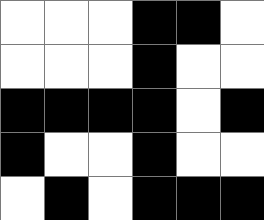[["white", "white", "white", "black", "black", "white"], ["white", "white", "white", "black", "white", "white"], ["black", "black", "black", "black", "white", "black"], ["black", "white", "white", "black", "white", "white"], ["white", "black", "white", "black", "black", "black"]]